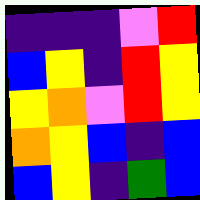[["indigo", "indigo", "indigo", "violet", "red"], ["blue", "yellow", "indigo", "red", "yellow"], ["yellow", "orange", "violet", "red", "yellow"], ["orange", "yellow", "blue", "indigo", "blue"], ["blue", "yellow", "indigo", "green", "blue"]]